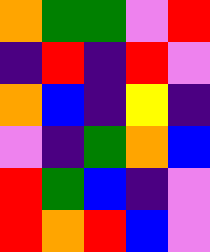[["orange", "green", "green", "violet", "red"], ["indigo", "red", "indigo", "red", "violet"], ["orange", "blue", "indigo", "yellow", "indigo"], ["violet", "indigo", "green", "orange", "blue"], ["red", "green", "blue", "indigo", "violet"], ["red", "orange", "red", "blue", "violet"]]